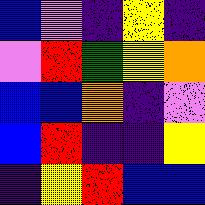[["blue", "violet", "indigo", "yellow", "indigo"], ["violet", "red", "green", "yellow", "orange"], ["blue", "blue", "orange", "indigo", "violet"], ["blue", "red", "indigo", "indigo", "yellow"], ["indigo", "yellow", "red", "blue", "blue"]]